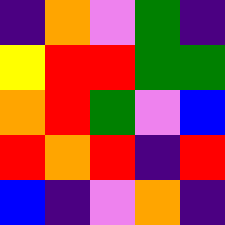[["indigo", "orange", "violet", "green", "indigo"], ["yellow", "red", "red", "green", "green"], ["orange", "red", "green", "violet", "blue"], ["red", "orange", "red", "indigo", "red"], ["blue", "indigo", "violet", "orange", "indigo"]]